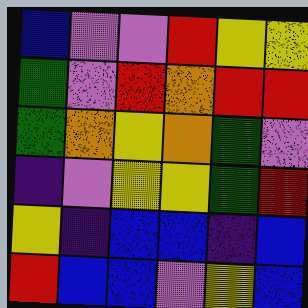[["blue", "violet", "violet", "red", "yellow", "yellow"], ["green", "violet", "red", "orange", "red", "red"], ["green", "orange", "yellow", "orange", "green", "violet"], ["indigo", "violet", "yellow", "yellow", "green", "red"], ["yellow", "indigo", "blue", "blue", "indigo", "blue"], ["red", "blue", "blue", "violet", "yellow", "blue"]]